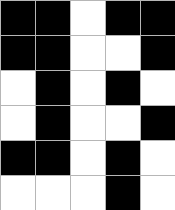[["black", "black", "white", "black", "black"], ["black", "black", "white", "white", "black"], ["white", "black", "white", "black", "white"], ["white", "black", "white", "white", "black"], ["black", "black", "white", "black", "white"], ["white", "white", "white", "black", "white"]]